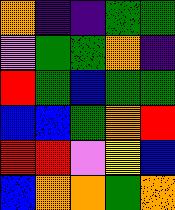[["orange", "indigo", "indigo", "green", "green"], ["violet", "green", "green", "orange", "indigo"], ["red", "green", "blue", "green", "green"], ["blue", "blue", "green", "orange", "red"], ["red", "red", "violet", "yellow", "blue"], ["blue", "orange", "orange", "green", "orange"]]